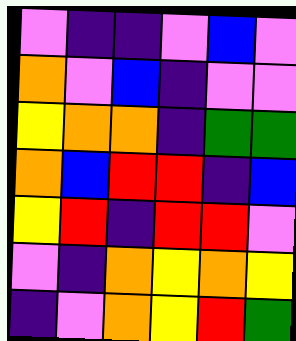[["violet", "indigo", "indigo", "violet", "blue", "violet"], ["orange", "violet", "blue", "indigo", "violet", "violet"], ["yellow", "orange", "orange", "indigo", "green", "green"], ["orange", "blue", "red", "red", "indigo", "blue"], ["yellow", "red", "indigo", "red", "red", "violet"], ["violet", "indigo", "orange", "yellow", "orange", "yellow"], ["indigo", "violet", "orange", "yellow", "red", "green"]]